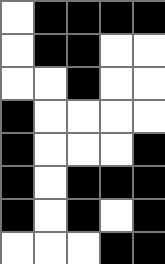[["white", "black", "black", "black", "black"], ["white", "black", "black", "white", "white"], ["white", "white", "black", "white", "white"], ["black", "white", "white", "white", "white"], ["black", "white", "white", "white", "black"], ["black", "white", "black", "black", "black"], ["black", "white", "black", "white", "black"], ["white", "white", "white", "black", "black"]]